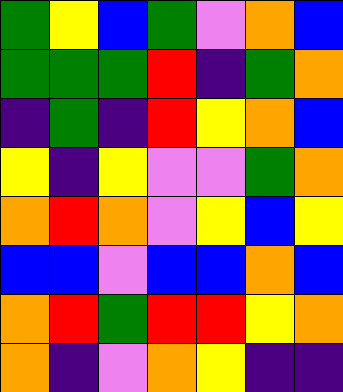[["green", "yellow", "blue", "green", "violet", "orange", "blue"], ["green", "green", "green", "red", "indigo", "green", "orange"], ["indigo", "green", "indigo", "red", "yellow", "orange", "blue"], ["yellow", "indigo", "yellow", "violet", "violet", "green", "orange"], ["orange", "red", "orange", "violet", "yellow", "blue", "yellow"], ["blue", "blue", "violet", "blue", "blue", "orange", "blue"], ["orange", "red", "green", "red", "red", "yellow", "orange"], ["orange", "indigo", "violet", "orange", "yellow", "indigo", "indigo"]]